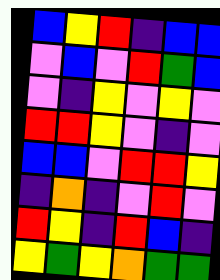[["blue", "yellow", "red", "indigo", "blue", "blue"], ["violet", "blue", "violet", "red", "green", "blue"], ["violet", "indigo", "yellow", "violet", "yellow", "violet"], ["red", "red", "yellow", "violet", "indigo", "violet"], ["blue", "blue", "violet", "red", "red", "yellow"], ["indigo", "orange", "indigo", "violet", "red", "violet"], ["red", "yellow", "indigo", "red", "blue", "indigo"], ["yellow", "green", "yellow", "orange", "green", "green"]]